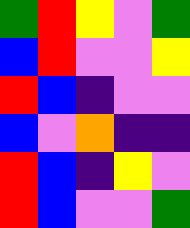[["green", "red", "yellow", "violet", "green"], ["blue", "red", "violet", "violet", "yellow"], ["red", "blue", "indigo", "violet", "violet"], ["blue", "violet", "orange", "indigo", "indigo"], ["red", "blue", "indigo", "yellow", "violet"], ["red", "blue", "violet", "violet", "green"]]